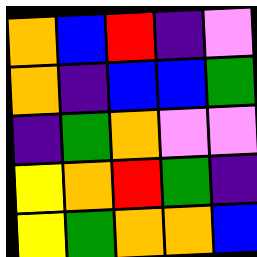[["orange", "blue", "red", "indigo", "violet"], ["orange", "indigo", "blue", "blue", "green"], ["indigo", "green", "orange", "violet", "violet"], ["yellow", "orange", "red", "green", "indigo"], ["yellow", "green", "orange", "orange", "blue"]]